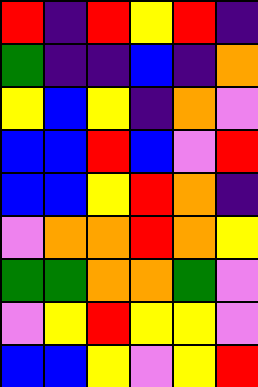[["red", "indigo", "red", "yellow", "red", "indigo"], ["green", "indigo", "indigo", "blue", "indigo", "orange"], ["yellow", "blue", "yellow", "indigo", "orange", "violet"], ["blue", "blue", "red", "blue", "violet", "red"], ["blue", "blue", "yellow", "red", "orange", "indigo"], ["violet", "orange", "orange", "red", "orange", "yellow"], ["green", "green", "orange", "orange", "green", "violet"], ["violet", "yellow", "red", "yellow", "yellow", "violet"], ["blue", "blue", "yellow", "violet", "yellow", "red"]]